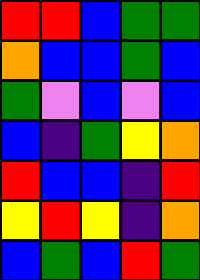[["red", "red", "blue", "green", "green"], ["orange", "blue", "blue", "green", "blue"], ["green", "violet", "blue", "violet", "blue"], ["blue", "indigo", "green", "yellow", "orange"], ["red", "blue", "blue", "indigo", "red"], ["yellow", "red", "yellow", "indigo", "orange"], ["blue", "green", "blue", "red", "green"]]